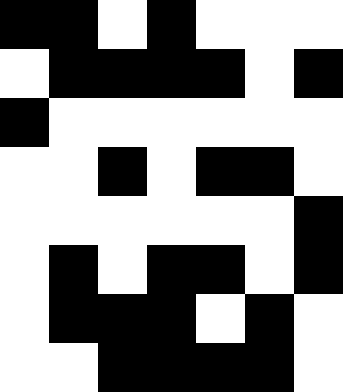[["black", "black", "white", "black", "white", "white", "white"], ["white", "black", "black", "black", "black", "white", "black"], ["black", "white", "white", "white", "white", "white", "white"], ["white", "white", "black", "white", "black", "black", "white"], ["white", "white", "white", "white", "white", "white", "black"], ["white", "black", "white", "black", "black", "white", "black"], ["white", "black", "black", "black", "white", "black", "white"], ["white", "white", "black", "black", "black", "black", "white"]]